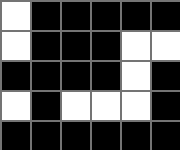[["white", "black", "black", "black", "black", "black"], ["white", "black", "black", "black", "white", "white"], ["black", "black", "black", "black", "white", "black"], ["white", "black", "white", "white", "white", "black"], ["black", "black", "black", "black", "black", "black"]]